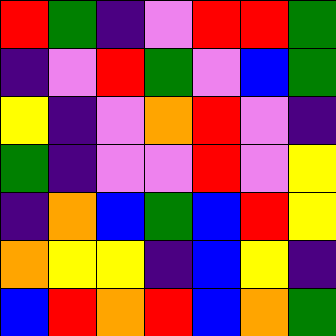[["red", "green", "indigo", "violet", "red", "red", "green"], ["indigo", "violet", "red", "green", "violet", "blue", "green"], ["yellow", "indigo", "violet", "orange", "red", "violet", "indigo"], ["green", "indigo", "violet", "violet", "red", "violet", "yellow"], ["indigo", "orange", "blue", "green", "blue", "red", "yellow"], ["orange", "yellow", "yellow", "indigo", "blue", "yellow", "indigo"], ["blue", "red", "orange", "red", "blue", "orange", "green"]]